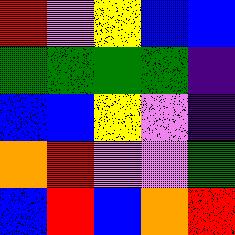[["red", "violet", "yellow", "blue", "blue"], ["green", "green", "green", "green", "indigo"], ["blue", "blue", "yellow", "violet", "indigo"], ["orange", "red", "violet", "violet", "green"], ["blue", "red", "blue", "orange", "red"]]